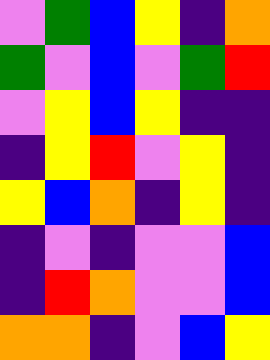[["violet", "green", "blue", "yellow", "indigo", "orange"], ["green", "violet", "blue", "violet", "green", "red"], ["violet", "yellow", "blue", "yellow", "indigo", "indigo"], ["indigo", "yellow", "red", "violet", "yellow", "indigo"], ["yellow", "blue", "orange", "indigo", "yellow", "indigo"], ["indigo", "violet", "indigo", "violet", "violet", "blue"], ["indigo", "red", "orange", "violet", "violet", "blue"], ["orange", "orange", "indigo", "violet", "blue", "yellow"]]